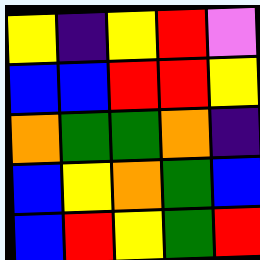[["yellow", "indigo", "yellow", "red", "violet"], ["blue", "blue", "red", "red", "yellow"], ["orange", "green", "green", "orange", "indigo"], ["blue", "yellow", "orange", "green", "blue"], ["blue", "red", "yellow", "green", "red"]]